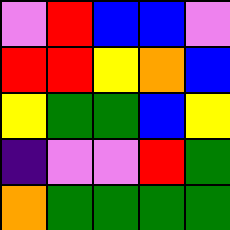[["violet", "red", "blue", "blue", "violet"], ["red", "red", "yellow", "orange", "blue"], ["yellow", "green", "green", "blue", "yellow"], ["indigo", "violet", "violet", "red", "green"], ["orange", "green", "green", "green", "green"]]